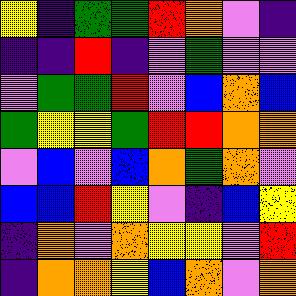[["yellow", "indigo", "green", "green", "red", "orange", "violet", "indigo"], ["indigo", "indigo", "red", "indigo", "violet", "green", "violet", "violet"], ["violet", "green", "green", "red", "violet", "blue", "orange", "blue"], ["green", "yellow", "yellow", "green", "red", "red", "orange", "orange"], ["violet", "blue", "violet", "blue", "orange", "green", "orange", "violet"], ["blue", "blue", "red", "yellow", "violet", "indigo", "blue", "yellow"], ["indigo", "orange", "violet", "orange", "yellow", "yellow", "violet", "red"], ["indigo", "orange", "orange", "yellow", "blue", "orange", "violet", "orange"]]